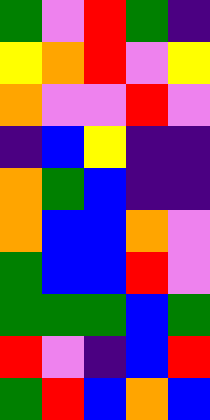[["green", "violet", "red", "green", "indigo"], ["yellow", "orange", "red", "violet", "yellow"], ["orange", "violet", "violet", "red", "violet"], ["indigo", "blue", "yellow", "indigo", "indigo"], ["orange", "green", "blue", "indigo", "indigo"], ["orange", "blue", "blue", "orange", "violet"], ["green", "blue", "blue", "red", "violet"], ["green", "green", "green", "blue", "green"], ["red", "violet", "indigo", "blue", "red"], ["green", "red", "blue", "orange", "blue"]]